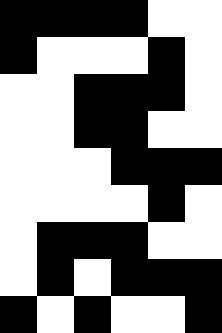[["black", "black", "black", "black", "white", "white"], ["black", "white", "white", "white", "black", "white"], ["white", "white", "black", "black", "black", "white"], ["white", "white", "black", "black", "white", "white"], ["white", "white", "white", "black", "black", "black"], ["white", "white", "white", "white", "black", "white"], ["white", "black", "black", "black", "white", "white"], ["white", "black", "white", "black", "black", "black"], ["black", "white", "black", "white", "white", "black"]]